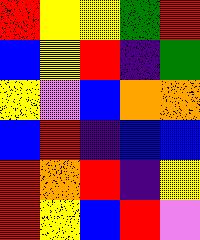[["red", "yellow", "yellow", "green", "red"], ["blue", "yellow", "red", "indigo", "green"], ["yellow", "violet", "blue", "orange", "orange"], ["blue", "red", "indigo", "blue", "blue"], ["red", "orange", "red", "indigo", "yellow"], ["red", "yellow", "blue", "red", "violet"]]